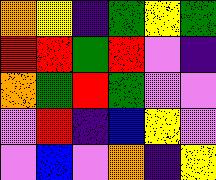[["orange", "yellow", "indigo", "green", "yellow", "green"], ["red", "red", "green", "red", "violet", "indigo"], ["orange", "green", "red", "green", "violet", "violet"], ["violet", "red", "indigo", "blue", "yellow", "violet"], ["violet", "blue", "violet", "orange", "indigo", "yellow"]]